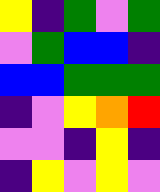[["yellow", "indigo", "green", "violet", "green"], ["violet", "green", "blue", "blue", "indigo"], ["blue", "blue", "green", "green", "green"], ["indigo", "violet", "yellow", "orange", "red"], ["violet", "violet", "indigo", "yellow", "indigo"], ["indigo", "yellow", "violet", "yellow", "violet"]]